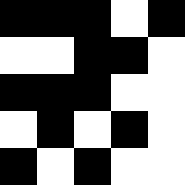[["black", "black", "black", "white", "black"], ["white", "white", "black", "black", "white"], ["black", "black", "black", "white", "white"], ["white", "black", "white", "black", "white"], ["black", "white", "black", "white", "white"]]